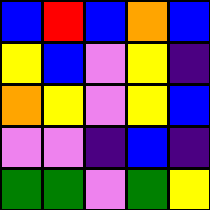[["blue", "red", "blue", "orange", "blue"], ["yellow", "blue", "violet", "yellow", "indigo"], ["orange", "yellow", "violet", "yellow", "blue"], ["violet", "violet", "indigo", "blue", "indigo"], ["green", "green", "violet", "green", "yellow"]]